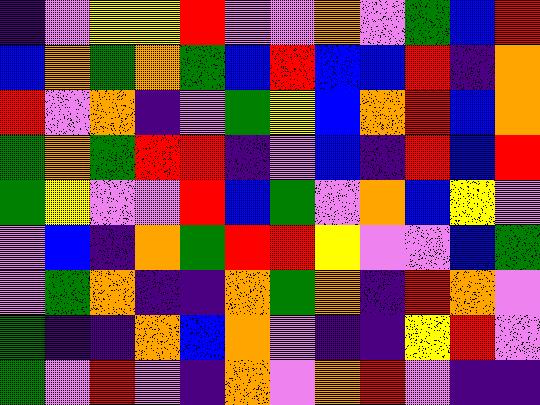[["indigo", "violet", "yellow", "yellow", "red", "violet", "violet", "orange", "violet", "green", "blue", "red"], ["blue", "orange", "green", "orange", "green", "blue", "red", "blue", "blue", "red", "indigo", "orange"], ["red", "violet", "orange", "indigo", "violet", "green", "yellow", "blue", "orange", "red", "blue", "orange"], ["green", "orange", "green", "red", "red", "indigo", "violet", "blue", "indigo", "red", "blue", "red"], ["green", "yellow", "violet", "violet", "red", "blue", "green", "violet", "orange", "blue", "yellow", "violet"], ["violet", "blue", "indigo", "orange", "green", "red", "red", "yellow", "violet", "violet", "blue", "green"], ["violet", "green", "orange", "indigo", "indigo", "orange", "green", "orange", "indigo", "red", "orange", "violet"], ["green", "indigo", "indigo", "orange", "blue", "orange", "violet", "indigo", "indigo", "yellow", "red", "violet"], ["green", "violet", "red", "violet", "indigo", "orange", "violet", "orange", "red", "violet", "indigo", "indigo"]]